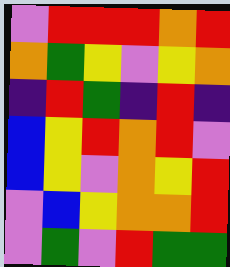[["violet", "red", "red", "red", "orange", "red"], ["orange", "green", "yellow", "violet", "yellow", "orange"], ["indigo", "red", "green", "indigo", "red", "indigo"], ["blue", "yellow", "red", "orange", "red", "violet"], ["blue", "yellow", "violet", "orange", "yellow", "red"], ["violet", "blue", "yellow", "orange", "orange", "red"], ["violet", "green", "violet", "red", "green", "green"]]